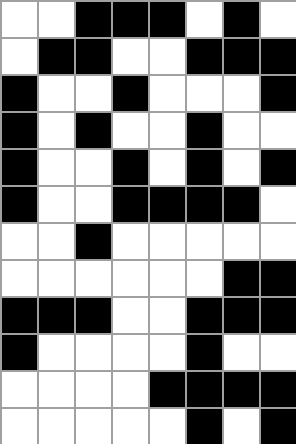[["white", "white", "black", "black", "black", "white", "black", "white"], ["white", "black", "black", "white", "white", "black", "black", "black"], ["black", "white", "white", "black", "white", "white", "white", "black"], ["black", "white", "black", "white", "white", "black", "white", "white"], ["black", "white", "white", "black", "white", "black", "white", "black"], ["black", "white", "white", "black", "black", "black", "black", "white"], ["white", "white", "black", "white", "white", "white", "white", "white"], ["white", "white", "white", "white", "white", "white", "black", "black"], ["black", "black", "black", "white", "white", "black", "black", "black"], ["black", "white", "white", "white", "white", "black", "white", "white"], ["white", "white", "white", "white", "black", "black", "black", "black"], ["white", "white", "white", "white", "white", "black", "white", "black"]]